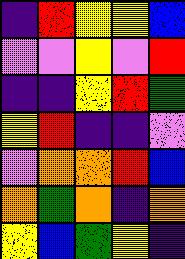[["indigo", "red", "yellow", "yellow", "blue"], ["violet", "violet", "yellow", "violet", "red"], ["indigo", "indigo", "yellow", "red", "green"], ["yellow", "red", "indigo", "indigo", "violet"], ["violet", "orange", "orange", "red", "blue"], ["orange", "green", "orange", "indigo", "orange"], ["yellow", "blue", "green", "yellow", "indigo"]]